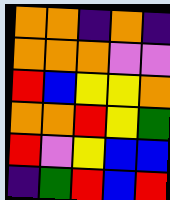[["orange", "orange", "indigo", "orange", "indigo"], ["orange", "orange", "orange", "violet", "violet"], ["red", "blue", "yellow", "yellow", "orange"], ["orange", "orange", "red", "yellow", "green"], ["red", "violet", "yellow", "blue", "blue"], ["indigo", "green", "red", "blue", "red"]]